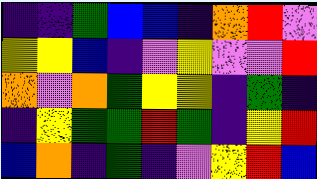[["indigo", "indigo", "green", "blue", "blue", "indigo", "orange", "red", "violet"], ["yellow", "yellow", "blue", "indigo", "violet", "yellow", "violet", "violet", "red"], ["orange", "violet", "orange", "green", "yellow", "yellow", "indigo", "green", "indigo"], ["indigo", "yellow", "green", "green", "red", "green", "indigo", "yellow", "red"], ["blue", "orange", "indigo", "green", "indigo", "violet", "yellow", "red", "blue"]]